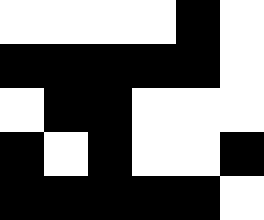[["white", "white", "white", "white", "black", "white"], ["black", "black", "black", "black", "black", "white"], ["white", "black", "black", "white", "white", "white"], ["black", "white", "black", "white", "white", "black"], ["black", "black", "black", "black", "black", "white"]]